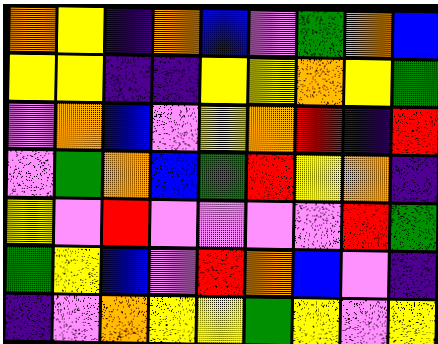[["orange", "yellow", "indigo", "orange", "blue", "violet", "green", "orange", "blue"], ["yellow", "yellow", "indigo", "indigo", "yellow", "yellow", "orange", "yellow", "green"], ["violet", "orange", "blue", "violet", "yellow", "orange", "red", "indigo", "red"], ["violet", "green", "orange", "blue", "green", "red", "yellow", "orange", "indigo"], ["yellow", "violet", "red", "violet", "violet", "violet", "violet", "red", "green"], ["green", "yellow", "blue", "violet", "red", "orange", "blue", "violet", "indigo"], ["indigo", "violet", "orange", "yellow", "yellow", "green", "yellow", "violet", "yellow"]]